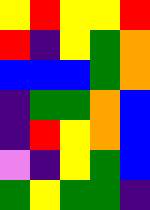[["yellow", "red", "yellow", "yellow", "red"], ["red", "indigo", "yellow", "green", "orange"], ["blue", "blue", "blue", "green", "orange"], ["indigo", "green", "green", "orange", "blue"], ["indigo", "red", "yellow", "orange", "blue"], ["violet", "indigo", "yellow", "green", "blue"], ["green", "yellow", "green", "green", "indigo"]]